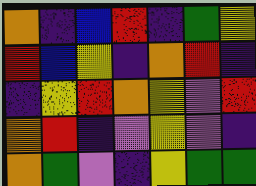[["orange", "indigo", "blue", "red", "indigo", "green", "yellow"], ["red", "blue", "yellow", "indigo", "orange", "red", "indigo"], ["indigo", "yellow", "red", "orange", "yellow", "violet", "red"], ["orange", "red", "indigo", "violet", "yellow", "violet", "indigo"], ["orange", "green", "violet", "indigo", "yellow", "green", "green"]]